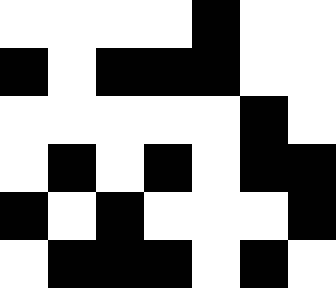[["white", "white", "white", "white", "black", "white", "white"], ["black", "white", "black", "black", "black", "white", "white"], ["white", "white", "white", "white", "white", "black", "white"], ["white", "black", "white", "black", "white", "black", "black"], ["black", "white", "black", "white", "white", "white", "black"], ["white", "black", "black", "black", "white", "black", "white"]]